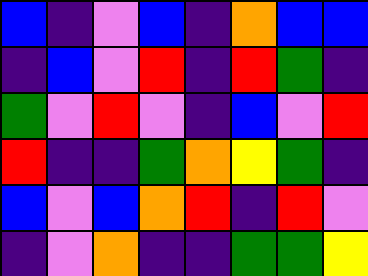[["blue", "indigo", "violet", "blue", "indigo", "orange", "blue", "blue"], ["indigo", "blue", "violet", "red", "indigo", "red", "green", "indigo"], ["green", "violet", "red", "violet", "indigo", "blue", "violet", "red"], ["red", "indigo", "indigo", "green", "orange", "yellow", "green", "indigo"], ["blue", "violet", "blue", "orange", "red", "indigo", "red", "violet"], ["indigo", "violet", "orange", "indigo", "indigo", "green", "green", "yellow"]]